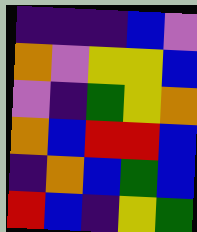[["indigo", "indigo", "indigo", "blue", "violet"], ["orange", "violet", "yellow", "yellow", "blue"], ["violet", "indigo", "green", "yellow", "orange"], ["orange", "blue", "red", "red", "blue"], ["indigo", "orange", "blue", "green", "blue"], ["red", "blue", "indigo", "yellow", "green"]]